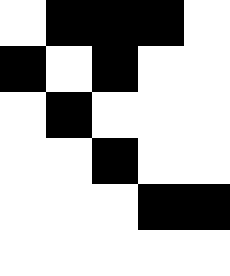[["white", "black", "black", "black", "white"], ["black", "white", "black", "white", "white"], ["white", "black", "white", "white", "white"], ["white", "white", "black", "white", "white"], ["white", "white", "white", "black", "black"], ["white", "white", "white", "white", "white"]]